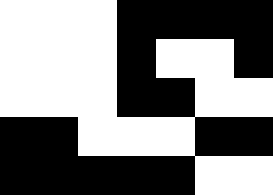[["white", "white", "white", "black", "black", "black", "black"], ["white", "white", "white", "black", "white", "white", "black"], ["white", "white", "white", "black", "black", "white", "white"], ["black", "black", "white", "white", "white", "black", "black"], ["black", "black", "black", "black", "black", "white", "white"]]